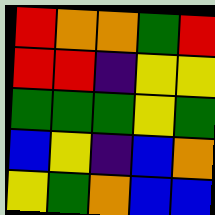[["red", "orange", "orange", "green", "red"], ["red", "red", "indigo", "yellow", "yellow"], ["green", "green", "green", "yellow", "green"], ["blue", "yellow", "indigo", "blue", "orange"], ["yellow", "green", "orange", "blue", "blue"]]